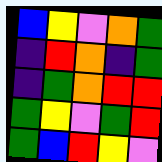[["blue", "yellow", "violet", "orange", "green"], ["indigo", "red", "orange", "indigo", "green"], ["indigo", "green", "orange", "red", "red"], ["green", "yellow", "violet", "green", "red"], ["green", "blue", "red", "yellow", "violet"]]